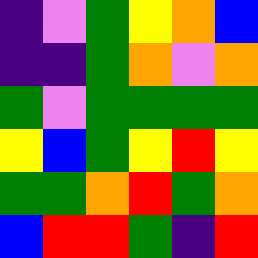[["indigo", "violet", "green", "yellow", "orange", "blue"], ["indigo", "indigo", "green", "orange", "violet", "orange"], ["green", "violet", "green", "green", "green", "green"], ["yellow", "blue", "green", "yellow", "red", "yellow"], ["green", "green", "orange", "red", "green", "orange"], ["blue", "red", "red", "green", "indigo", "red"]]